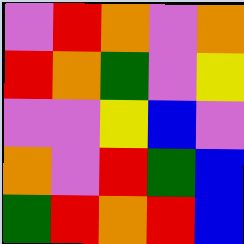[["violet", "red", "orange", "violet", "orange"], ["red", "orange", "green", "violet", "yellow"], ["violet", "violet", "yellow", "blue", "violet"], ["orange", "violet", "red", "green", "blue"], ["green", "red", "orange", "red", "blue"]]